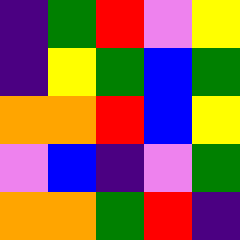[["indigo", "green", "red", "violet", "yellow"], ["indigo", "yellow", "green", "blue", "green"], ["orange", "orange", "red", "blue", "yellow"], ["violet", "blue", "indigo", "violet", "green"], ["orange", "orange", "green", "red", "indigo"]]